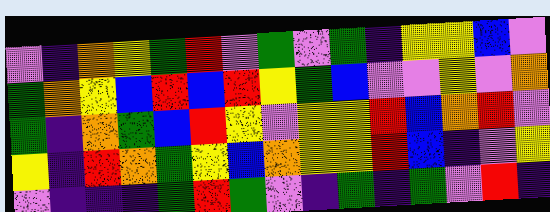[["violet", "indigo", "orange", "yellow", "green", "red", "violet", "green", "violet", "green", "indigo", "yellow", "yellow", "blue", "violet"], ["green", "orange", "yellow", "blue", "red", "blue", "red", "yellow", "green", "blue", "violet", "violet", "yellow", "violet", "orange"], ["green", "indigo", "orange", "green", "blue", "red", "yellow", "violet", "yellow", "yellow", "red", "blue", "orange", "red", "violet"], ["yellow", "indigo", "red", "orange", "green", "yellow", "blue", "orange", "yellow", "yellow", "red", "blue", "indigo", "violet", "yellow"], ["violet", "indigo", "indigo", "indigo", "green", "red", "green", "violet", "indigo", "green", "indigo", "green", "violet", "red", "indigo"]]